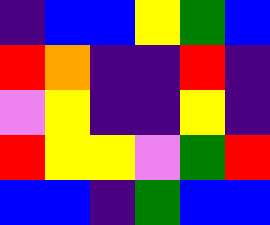[["indigo", "blue", "blue", "yellow", "green", "blue"], ["red", "orange", "indigo", "indigo", "red", "indigo"], ["violet", "yellow", "indigo", "indigo", "yellow", "indigo"], ["red", "yellow", "yellow", "violet", "green", "red"], ["blue", "blue", "indigo", "green", "blue", "blue"]]